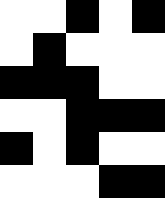[["white", "white", "black", "white", "black"], ["white", "black", "white", "white", "white"], ["black", "black", "black", "white", "white"], ["white", "white", "black", "black", "black"], ["black", "white", "black", "white", "white"], ["white", "white", "white", "black", "black"]]